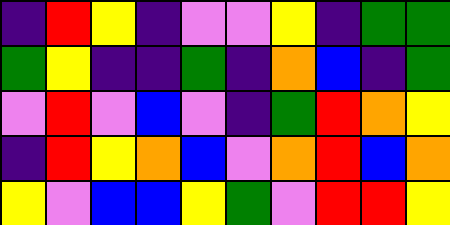[["indigo", "red", "yellow", "indigo", "violet", "violet", "yellow", "indigo", "green", "green"], ["green", "yellow", "indigo", "indigo", "green", "indigo", "orange", "blue", "indigo", "green"], ["violet", "red", "violet", "blue", "violet", "indigo", "green", "red", "orange", "yellow"], ["indigo", "red", "yellow", "orange", "blue", "violet", "orange", "red", "blue", "orange"], ["yellow", "violet", "blue", "blue", "yellow", "green", "violet", "red", "red", "yellow"]]